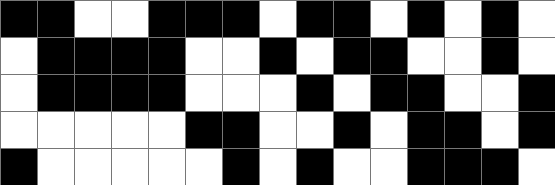[["black", "black", "white", "white", "black", "black", "black", "white", "black", "black", "white", "black", "white", "black", "white"], ["white", "black", "black", "black", "black", "white", "white", "black", "white", "black", "black", "white", "white", "black", "white"], ["white", "black", "black", "black", "black", "white", "white", "white", "black", "white", "black", "black", "white", "white", "black"], ["white", "white", "white", "white", "white", "black", "black", "white", "white", "black", "white", "black", "black", "white", "black"], ["black", "white", "white", "white", "white", "white", "black", "white", "black", "white", "white", "black", "black", "black", "white"]]